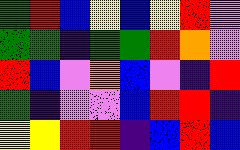[["green", "red", "blue", "yellow", "blue", "yellow", "red", "violet"], ["green", "green", "indigo", "green", "green", "red", "orange", "violet"], ["red", "blue", "violet", "orange", "blue", "violet", "indigo", "red"], ["green", "indigo", "violet", "violet", "blue", "red", "red", "indigo"], ["yellow", "yellow", "red", "red", "indigo", "blue", "red", "blue"]]